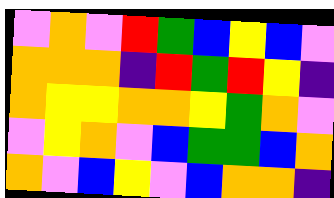[["violet", "orange", "violet", "red", "green", "blue", "yellow", "blue", "violet"], ["orange", "orange", "orange", "indigo", "red", "green", "red", "yellow", "indigo"], ["orange", "yellow", "yellow", "orange", "orange", "yellow", "green", "orange", "violet"], ["violet", "yellow", "orange", "violet", "blue", "green", "green", "blue", "orange"], ["orange", "violet", "blue", "yellow", "violet", "blue", "orange", "orange", "indigo"]]